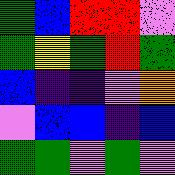[["green", "blue", "red", "red", "violet"], ["green", "yellow", "green", "red", "green"], ["blue", "indigo", "indigo", "violet", "orange"], ["violet", "blue", "blue", "indigo", "blue"], ["green", "green", "violet", "green", "violet"]]